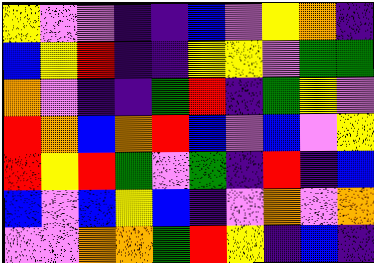[["yellow", "violet", "violet", "indigo", "indigo", "blue", "violet", "yellow", "orange", "indigo"], ["blue", "yellow", "red", "indigo", "indigo", "yellow", "yellow", "violet", "green", "green"], ["orange", "violet", "indigo", "indigo", "green", "red", "indigo", "green", "yellow", "violet"], ["red", "orange", "blue", "orange", "red", "blue", "violet", "blue", "violet", "yellow"], ["red", "yellow", "red", "green", "violet", "green", "indigo", "red", "indigo", "blue"], ["blue", "violet", "blue", "yellow", "blue", "indigo", "violet", "orange", "violet", "orange"], ["violet", "violet", "orange", "orange", "green", "red", "yellow", "indigo", "blue", "indigo"]]